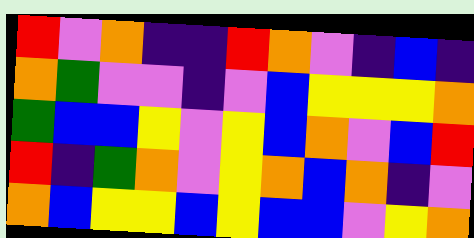[["red", "violet", "orange", "indigo", "indigo", "red", "orange", "violet", "indigo", "blue", "indigo"], ["orange", "green", "violet", "violet", "indigo", "violet", "blue", "yellow", "yellow", "yellow", "orange"], ["green", "blue", "blue", "yellow", "violet", "yellow", "blue", "orange", "violet", "blue", "red"], ["red", "indigo", "green", "orange", "violet", "yellow", "orange", "blue", "orange", "indigo", "violet"], ["orange", "blue", "yellow", "yellow", "blue", "yellow", "blue", "blue", "violet", "yellow", "orange"]]